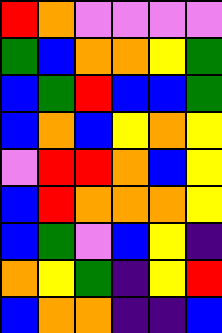[["red", "orange", "violet", "violet", "violet", "violet"], ["green", "blue", "orange", "orange", "yellow", "green"], ["blue", "green", "red", "blue", "blue", "green"], ["blue", "orange", "blue", "yellow", "orange", "yellow"], ["violet", "red", "red", "orange", "blue", "yellow"], ["blue", "red", "orange", "orange", "orange", "yellow"], ["blue", "green", "violet", "blue", "yellow", "indigo"], ["orange", "yellow", "green", "indigo", "yellow", "red"], ["blue", "orange", "orange", "indigo", "indigo", "blue"]]